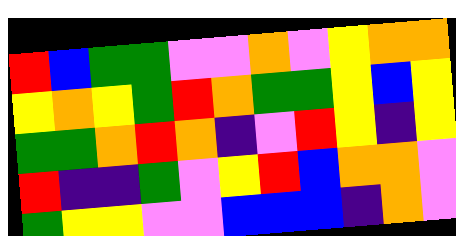[["red", "blue", "green", "green", "violet", "violet", "orange", "violet", "yellow", "orange", "orange"], ["yellow", "orange", "yellow", "green", "red", "orange", "green", "green", "yellow", "blue", "yellow"], ["green", "green", "orange", "red", "orange", "indigo", "violet", "red", "yellow", "indigo", "yellow"], ["red", "indigo", "indigo", "green", "violet", "yellow", "red", "blue", "orange", "orange", "violet"], ["green", "yellow", "yellow", "violet", "violet", "blue", "blue", "blue", "indigo", "orange", "violet"]]